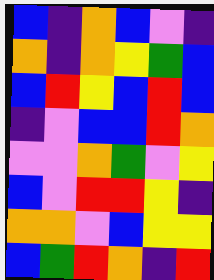[["blue", "indigo", "orange", "blue", "violet", "indigo"], ["orange", "indigo", "orange", "yellow", "green", "blue"], ["blue", "red", "yellow", "blue", "red", "blue"], ["indigo", "violet", "blue", "blue", "red", "orange"], ["violet", "violet", "orange", "green", "violet", "yellow"], ["blue", "violet", "red", "red", "yellow", "indigo"], ["orange", "orange", "violet", "blue", "yellow", "yellow"], ["blue", "green", "red", "orange", "indigo", "red"]]